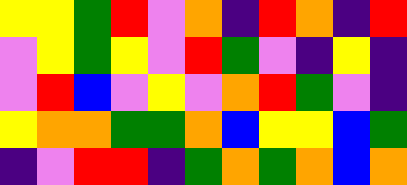[["yellow", "yellow", "green", "red", "violet", "orange", "indigo", "red", "orange", "indigo", "red"], ["violet", "yellow", "green", "yellow", "violet", "red", "green", "violet", "indigo", "yellow", "indigo"], ["violet", "red", "blue", "violet", "yellow", "violet", "orange", "red", "green", "violet", "indigo"], ["yellow", "orange", "orange", "green", "green", "orange", "blue", "yellow", "yellow", "blue", "green"], ["indigo", "violet", "red", "red", "indigo", "green", "orange", "green", "orange", "blue", "orange"]]